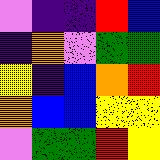[["violet", "indigo", "indigo", "red", "blue"], ["indigo", "orange", "violet", "green", "green"], ["yellow", "indigo", "blue", "orange", "red"], ["orange", "blue", "blue", "yellow", "yellow"], ["violet", "green", "green", "red", "yellow"]]